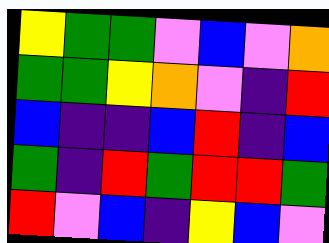[["yellow", "green", "green", "violet", "blue", "violet", "orange"], ["green", "green", "yellow", "orange", "violet", "indigo", "red"], ["blue", "indigo", "indigo", "blue", "red", "indigo", "blue"], ["green", "indigo", "red", "green", "red", "red", "green"], ["red", "violet", "blue", "indigo", "yellow", "blue", "violet"]]